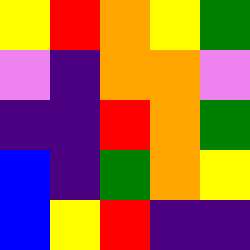[["yellow", "red", "orange", "yellow", "green"], ["violet", "indigo", "orange", "orange", "violet"], ["indigo", "indigo", "red", "orange", "green"], ["blue", "indigo", "green", "orange", "yellow"], ["blue", "yellow", "red", "indigo", "indigo"]]